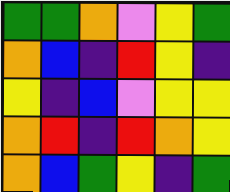[["green", "green", "orange", "violet", "yellow", "green"], ["orange", "blue", "indigo", "red", "yellow", "indigo"], ["yellow", "indigo", "blue", "violet", "yellow", "yellow"], ["orange", "red", "indigo", "red", "orange", "yellow"], ["orange", "blue", "green", "yellow", "indigo", "green"]]